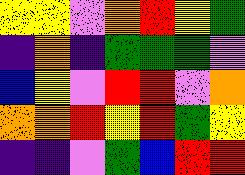[["yellow", "yellow", "violet", "orange", "red", "yellow", "green"], ["indigo", "orange", "indigo", "green", "green", "green", "violet"], ["blue", "yellow", "violet", "red", "red", "violet", "orange"], ["orange", "orange", "red", "yellow", "red", "green", "yellow"], ["indigo", "indigo", "violet", "green", "blue", "red", "red"]]